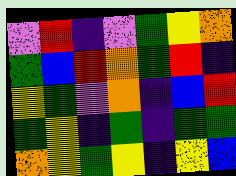[["violet", "red", "indigo", "violet", "green", "yellow", "orange"], ["green", "blue", "red", "orange", "green", "red", "indigo"], ["yellow", "green", "violet", "orange", "indigo", "blue", "red"], ["green", "yellow", "indigo", "green", "indigo", "green", "green"], ["orange", "yellow", "green", "yellow", "indigo", "yellow", "blue"]]